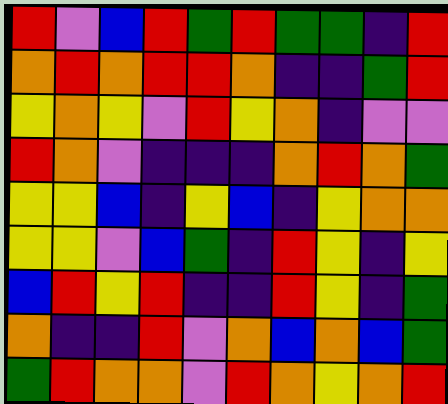[["red", "violet", "blue", "red", "green", "red", "green", "green", "indigo", "red"], ["orange", "red", "orange", "red", "red", "orange", "indigo", "indigo", "green", "red"], ["yellow", "orange", "yellow", "violet", "red", "yellow", "orange", "indigo", "violet", "violet"], ["red", "orange", "violet", "indigo", "indigo", "indigo", "orange", "red", "orange", "green"], ["yellow", "yellow", "blue", "indigo", "yellow", "blue", "indigo", "yellow", "orange", "orange"], ["yellow", "yellow", "violet", "blue", "green", "indigo", "red", "yellow", "indigo", "yellow"], ["blue", "red", "yellow", "red", "indigo", "indigo", "red", "yellow", "indigo", "green"], ["orange", "indigo", "indigo", "red", "violet", "orange", "blue", "orange", "blue", "green"], ["green", "red", "orange", "orange", "violet", "red", "orange", "yellow", "orange", "red"]]